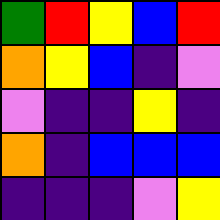[["green", "red", "yellow", "blue", "red"], ["orange", "yellow", "blue", "indigo", "violet"], ["violet", "indigo", "indigo", "yellow", "indigo"], ["orange", "indigo", "blue", "blue", "blue"], ["indigo", "indigo", "indigo", "violet", "yellow"]]